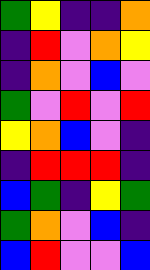[["green", "yellow", "indigo", "indigo", "orange"], ["indigo", "red", "violet", "orange", "yellow"], ["indigo", "orange", "violet", "blue", "violet"], ["green", "violet", "red", "violet", "red"], ["yellow", "orange", "blue", "violet", "indigo"], ["indigo", "red", "red", "red", "indigo"], ["blue", "green", "indigo", "yellow", "green"], ["green", "orange", "violet", "blue", "indigo"], ["blue", "red", "violet", "violet", "blue"]]